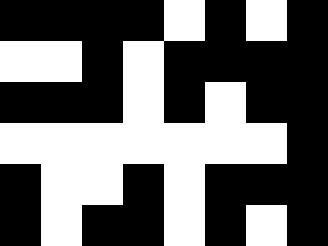[["black", "black", "black", "black", "white", "black", "white", "black"], ["white", "white", "black", "white", "black", "black", "black", "black"], ["black", "black", "black", "white", "black", "white", "black", "black"], ["white", "white", "white", "white", "white", "white", "white", "black"], ["black", "white", "white", "black", "white", "black", "black", "black"], ["black", "white", "black", "black", "white", "black", "white", "black"]]